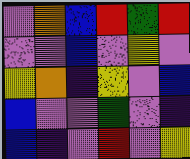[["violet", "orange", "blue", "red", "green", "red"], ["violet", "violet", "blue", "violet", "yellow", "violet"], ["yellow", "orange", "indigo", "yellow", "violet", "blue"], ["blue", "violet", "violet", "green", "violet", "indigo"], ["blue", "indigo", "violet", "red", "violet", "yellow"]]